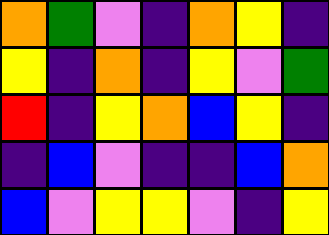[["orange", "green", "violet", "indigo", "orange", "yellow", "indigo"], ["yellow", "indigo", "orange", "indigo", "yellow", "violet", "green"], ["red", "indigo", "yellow", "orange", "blue", "yellow", "indigo"], ["indigo", "blue", "violet", "indigo", "indigo", "blue", "orange"], ["blue", "violet", "yellow", "yellow", "violet", "indigo", "yellow"]]